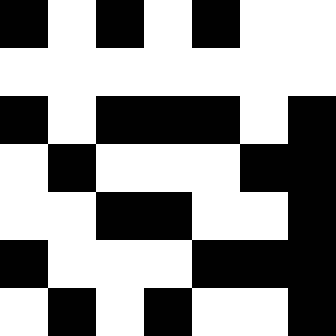[["black", "white", "black", "white", "black", "white", "white"], ["white", "white", "white", "white", "white", "white", "white"], ["black", "white", "black", "black", "black", "white", "black"], ["white", "black", "white", "white", "white", "black", "black"], ["white", "white", "black", "black", "white", "white", "black"], ["black", "white", "white", "white", "black", "black", "black"], ["white", "black", "white", "black", "white", "white", "black"]]